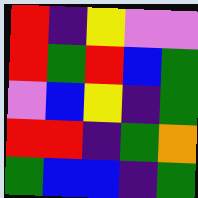[["red", "indigo", "yellow", "violet", "violet"], ["red", "green", "red", "blue", "green"], ["violet", "blue", "yellow", "indigo", "green"], ["red", "red", "indigo", "green", "orange"], ["green", "blue", "blue", "indigo", "green"]]